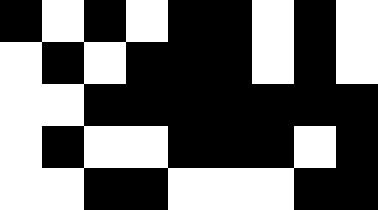[["black", "white", "black", "white", "black", "black", "white", "black", "white"], ["white", "black", "white", "black", "black", "black", "white", "black", "white"], ["white", "white", "black", "black", "black", "black", "black", "black", "black"], ["white", "black", "white", "white", "black", "black", "black", "white", "black"], ["white", "white", "black", "black", "white", "white", "white", "black", "black"]]